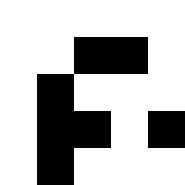[["white", "white", "white", "white", "white"], ["white", "white", "black", "black", "white"], ["white", "black", "white", "white", "white"], ["white", "black", "black", "white", "black"], ["white", "black", "white", "white", "white"]]